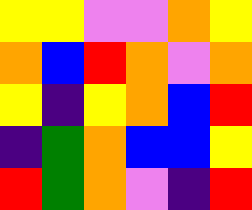[["yellow", "yellow", "violet", "violet", "orange", "yellow"], ["orange", "blue", "red", "orange", "violet", "orange"], ["yellow", "indigo", "yellow", "orange", "blue", "red"], ["indigo", "green", "orange", "blue", "blue", "yellow"], ["red", "green", "orange", "violet", "indigo", "red"]]